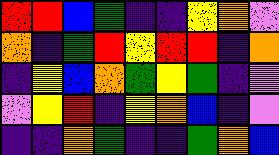[["red", "red", "blue", "green", "indigo", "indigo", "yellow", "orange", "violet"], ["orange", "indigo", "green", "red", "yellow", "red", "red", "indigo", "orange"], ["indigo", "yellow", "blue", "orange", "green", "yellow", "green", "indigo", "violet"], ["violet", "yellow", "red", "indigo", "yellow", "orange", "blue", "indigo", "violet"], ["indigo", "indigo", "orange", "green", "indigo", "indigo", "green", "orange", "blue"]]